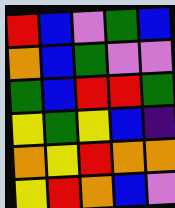[["red", "blue", "violet", "green", "blue"], ["orange", "blue", "green", "violet", "violet"], ["green", "blue", "red", "red", "green"], ["yellow", "green", "yellow", "blue", "indigo"], ["orange", "yellow", "red", "orange", "orange"], ["yellow", "red", "orange", "blue", "violet"]]